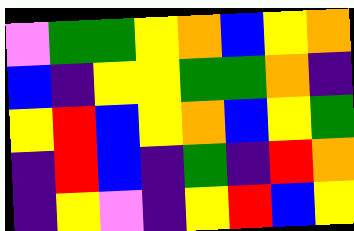[["violet", "green", "green", "yellow", "orange", "blue", "yellow", "orange"], ["blue", "indigo", "yellow", "yellow", "green", "green", "orange", "indigo"], ["yellow", "red", "blue", "yellow", "orange", "blue", "yellow", "green"], ["indigo", "red", "blue", "indigo", "green", "indigo", "red", "orange"], ["indigo", "yellow", "violet", "indigo", "yellow", "red", "blue", "yellow"]]